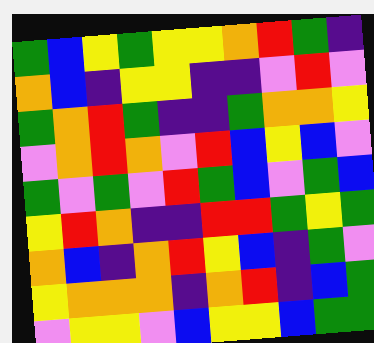[["green", "blue", "yellow", "green", "yellow", "yellow", "orange", "red", "green", "indigo"], ["orange", "blue", "indigo", "yellow", "yellow", "indigo", "indigo", "violet", "red", "violet"], ["green", "orange", "red", "green", "indigo", "indigo", "green", "orange", "orange", "yellow"], ["violet", "orange", "red", "orange", "violet", "red", "blue", "yellow", "blue", "violet"], ["green", "violet", "green", "violet", "red", "green", "blue", "violet", "green", "blue"], ["yellow", "red", "orange", "indigo", "indigo", "red", "red", "green", "yellow", "green"], ["orange", "blue", "indigo", "orange", "red", "yellow", "blue", "indigo", "green", "violet"], ["yellow", "orange", "orange", "orange", "indigo", "orange", "red", "indigo", "blue", "green"], ["violet", "yellow", "yellow", "violet", "blue", "yellow", "yellow", "blue", "green", "green"]]